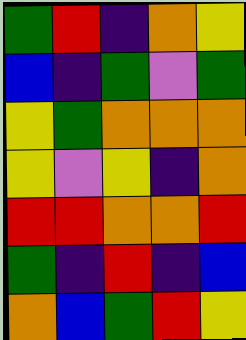[["green", "red", "indigo", "orange", "yellow"], ["blue", "indigo", "green", "violet", "green"], ["yellow", "green", "orange", "orange", "orange"], ["yellow", "violet", "yellow", "indigo", "orange"], ["red", "red", "orange", "orange", "red"], ["green", "indigo", "red", "indigo", "blue"], ["orange", "blue", "green", "red", "yellow"]]